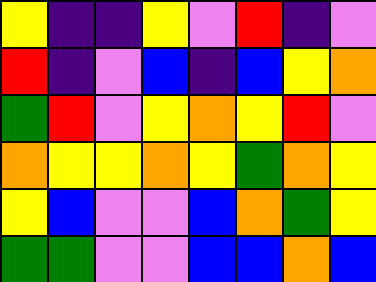[["yellow", "indigo", "indigo", "yellow", "violet", "red", "indigo", "violet"], ["red", "indigo", "violet", "blue", "indigo", "blue", "yellow", "orange"], ["green", "red", "violet", "yellow", "orange", "yellow", "red", "violet"], ["orange", "yellow", "yellow", "orange", "yellow", "green", "orange", "yellow"], ["yellow", "blue", "violet", "violet", "blue", "orange", "green", "yellow"], ["green", "green", "violet", "violet", "blue", "blue", "orange", "blue"]]